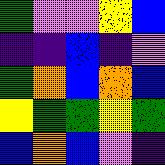[["green", "violet", "violet", "yellow", "blue"], ["indigo", "indigo", "blue", "indigo", "violet"], ["green", "orange", "blue", "orange", "blue"], ["yellow", "green", "green", "yellow", "green"], ["blue", "orange", "blue", "violet", "indigo"]]